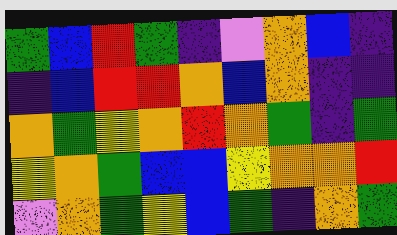[["green", "blue", "red", "green", "indigo", "violet", "orange", "blue", "indigo"], ["indigo", "blue", "red", "red", "orange", "blue", "orange", "indigo", "indigo"], ["orange", "green", "yellow", "orange", "red", "orange", "green", "indigo", "green"], ["yellow", "orange", "green", "blue", "blue", "yellow", "orange", "orange", "red"], ["violet", "orange", "green", "yellow", "blue", "green", "indigo", "orange", "green"]]